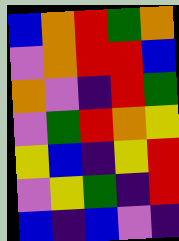[["blue", "orange", "red", "green", "orange"], ["violet", "orange", "red", "red", "blue"], ["orange", "violet", "indigo", "red", "green"], ["violet", "green", "red", "orange", "yellow"], ["yellow", "blue", "indigo", "yellow", "red"], ["violet", "yellow", "green", "indigo", "red"], ["blue", "indigo", "blue", "violet", "indigo"]]